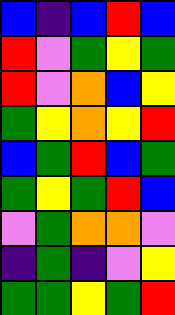[["blue", "indigo", "blue", "red", "blue"], ["red", "violet", "green", "yellow", "green"], ["red", "violet", "orange", "blue", "yellow"], ["green", "yellow", "orange", "yellow", "red"], ["blue", "green", "red", "blue", "green"], ["green", "yellow", "green", "red", "blue"], ["violet", "green", "orange", "orange", "violet"], ["indigo", "green", "indigo", "violet", "yellow"], ["green", "green", "yellow", "green", "red"]]